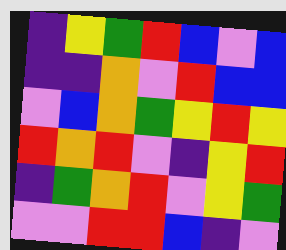[["indigo", "yellow", "green", "red", "blue", "violet", "blue"], ["indigo", "indigo", "orange", "violet", "red", "blue", "blue"], ["violet", "blue", "orange", "green", "yellow", "red", "yellow"], ["red", "orange", "red", "violet", "indigo", "yellow", "red"], ["indigo", "green", "orange", "red", "violet", "yellow", "green"], ["violet", "violet", "red", "red", "blue", "indigo", "violet"]]